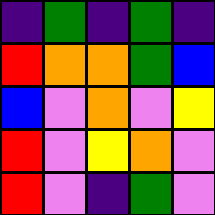[["indigo", "green", "indigo", "green", "indigo"], ["red", "orange", "orange", "green", "blue"], ["blue", "violet", "orange", "violet", "yellow"], ["red", "violet", "yellow", "orange", "violet"], ["red", "violet", "indigo", "green", "violet"]]